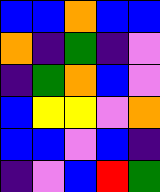[["blue", "blue", "orange", "blue", "blue"], ["orange", "indigo", "green", "indigo", "violet"], ["indigo", "green", "orange", "blue", "violet"], ["blue", "yellow", "yellow", "violet", "orange"], ["blue", "blue", "violet", "blue", "indigo"], ["indigo", "violet", "blue", "red", "green"]]